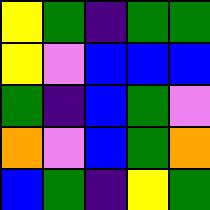[["yellow", "green", "indigo", "green", "green"], ["yellow", "violet", "blue", "blue", "blue"], ["green", "indigo", "blue", "green", "violet"], ["orange", "violet", "blue", "green", "orange"], ["blue", "green", "indigo", "yellow", "green"]]